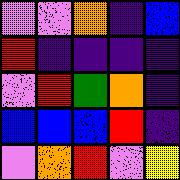[["violet", "violet", "orange", "indigo", "blue"], ["red", "indigo", "indigo", "indigo", "indigo"], ["violet", "red", "green", "orange", "indigo"], ["blue", "blue", "blue", "red", "indigo"], ["violet", "orange", "red", "violet", "yellow"]]